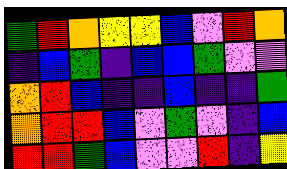[["green", "red", "orange", "yellow", "yellow", "blue", "violet", "red", "orange"], ["indigo", "blue", "green", "indigo", "blue", "blue", "green", "violet", "violet"], ["orange", "red", "blue", "indigo", "indigo", "blue", "indigo", "indigo", "green"], ["orange", "red", "red", "blue", "violet", "green", "violet", "indigo", "blue"], ["red", "red", "green", "blue", "violet", "violet", "red", "indigo", "yellow"]]